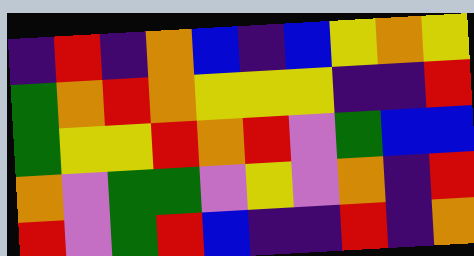[["indigo", "red", "indigo", "orange", "blue", "indigo", "blue", "yellow", "orange", "yellow"], ["green", "orange", "red", "orange", "yellow", "yellow", "yellow", "indigo", "indigo", "red"], ["green", "yellow", "yellow", "red", "orange", "red", "violet", "green", "blue", "blue"], ["orange", "violet", "green", "green", "violet", "yellow", "violet", "orange", "indigo", "red"], ["red", "violet", "green", "red", "blue", "indigo", "indigo", "red", "indigo", "orange"]]